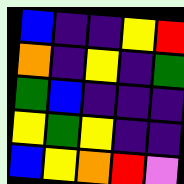[["blue", "indigo", "indigo", "yellow", "red"], ["orange", "indigo", "yellow", "indigo", "green"], ["green", "blue", "indigo", "indigo", "indigo"], ["yellow", "green", "yellow", "indigo", "indigo"], ["blue", "yellow", "orange", "red", "violet"]]